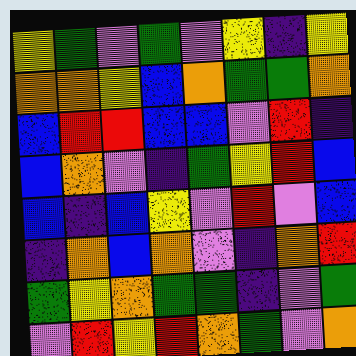[["yellow", "green", "violet", "green", "violet", "yellow", "indigo", "yellow"], ["orange", "orange", "yellow", "blue", "orange", "green", "green", "orange"], ["blue", "red", "red", "blue", "blue", "violet", "red", "indigo"], ["blue", "orange", "violet", "indigo", "green", "yellow", "red", "blue"], ["blue", "indigo", "blue", "yellow", "violet", "red", "violet", "blue"], ["indigo", "orange", "blue", "orange", "violet", "indigo", "orange", "red"], ["green", "yellow", "orange", "green", "green", "indigo", "violet", "green"], ["violet", "red", "yellow", "red", "orange", "green", "violet", "orange"]]